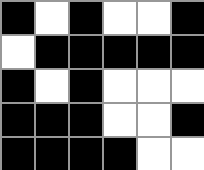[["black", "white", "black", "white", "white", "black"], ["white", "black", "black", "black", "black", "black"], ["black", "white", "black", "white", "white", "white"], ["black", "black", "black", "white", "white", "black"], ["black", "black", "black", "black", "white", "white"]]